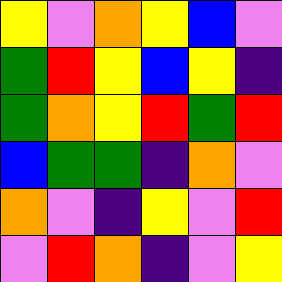[["yellow", "violet", "orange", "yellow", "blue", "violet"], ["green", "red", "yellow", "blue", "yellow", "indigo"], ["green", "orange", "yellow", "red", "green", "red"], ["blue", "green", "green", "indigo", "orange", "violet"], ["orange", "violet", "indigo", "yellow", "violet", "red"], ["violet", "red", "orange", "indigo", "violet", "yellow"]]